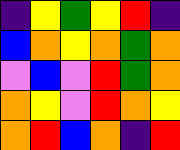[["indigo", "yellow", "green", "yellow", "red", "indigo"], ["blue", "orange", "yellow", "orange", "green", "orange"], ["violet", "blue", "violet", "red", "green", "orange"], ["orange", "yellow", "violet", "red", "orange", "yellow"], ["orange", "red", "blue", "orange", "indigo", "red"]]